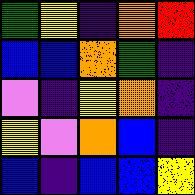[["green", "yellow", "indigo", "orange", "red"], ["blue", "blue", "orange", "green", "indigo"], ["violet", "indigo", "yellow", "orange", "indigo"], ["yellow", "violet", "orange", "blue", "indigo"], ["blue", "indigo", "blue", "blue", "yellow"]]